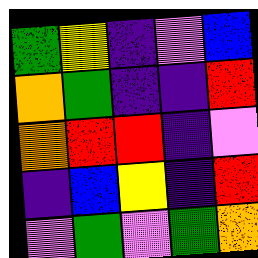[["green", "yellow", "indigo", "violet", "blue"], ["orange", "green", "indigo", "indigo", "red"], ["orange", "red", "red", "indigo", "violet"], ["indigo", "blue", "yellow", "indigo", "red"], ["violet", "green", "violet", "green", "orange"]]